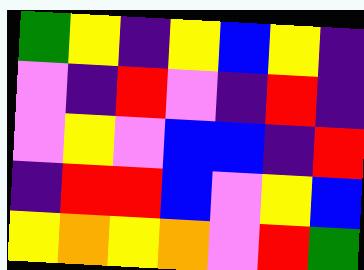[["green", "yellow", "indigo", "yellow", "blue", "yellow", "indigo"], ["violet", "indigo", "red", "violet", "indigo", "red", "indigo"], ["violet", "yellow", "violet", "blue", "blue", "indigo", "red"], ["indigo", "red", "red", "blue", "violet", "yellow", "blue"], ["yellow", "orange", "yellow", "orange", "violet", "red", "green"]]